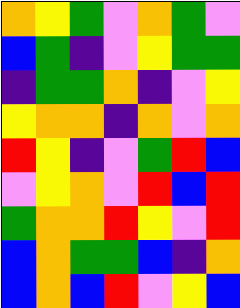[["orange", "yellow", "green", "violet", "orange", "green", "violet"], ["blue", "green", "indigo", "violet", "yellow", "green", "green"], ["indigo", "green", "green", "orange", "indigo", "violet", "yellow"], ["yellow", "orange", "orange", "indigo", "orange", "violet", "orange"], ["red", "yellow", "indigo", "violet", "green", "red", "blue"], ["violet", "yellow", "orange", "violet", "red", "blue", "red"], ["green", "orange", "orange", "red", "yellow", "violet", "red"], ["blue", "orange", "green", "green", "blue", "indigo", "orange"], ["blue", "orange", "blue", "red", "violet", "yellow", "blue"]]